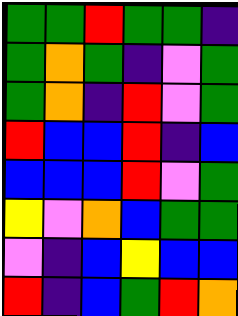[["green", "green", "red", "green", "green", "indigo"], ["green", "orange", "green", "indigo", "violet", "green"], ["green", "orange", "indigo", "red", "violet", "green"], ["red", "blue", "blue", "red", "indigo", "blue"], ["blue", "blue", "blue", "red", "violet", "green"], ["yellow", "violet", "orange", "blue", "green", "green"], ["violet", "indigo", "blue", "yellow", "blue", "blue"], ["red", "indigo", "blue", "green", "red", "orange"]]